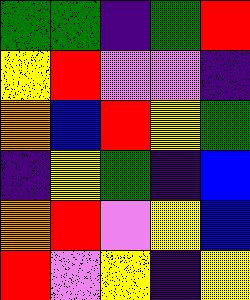[["green", "green", "indigo", "green", "red"], ["yellow", "red", "violet", "violet", "indigo"], ["orange", "blue", "red", "yellow", "green"], ["indigo", "yellow", "green", "indigo", "blue"], ["orange", "red", "violet", "yellow", "blue"], ["red", "violet", "yellow", "indigo", "yellow"]]